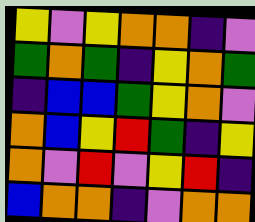[["yellow", "violet", "yellow", "orange", "orange", "indigo", "violet"], ["green", "orange", "green", "indigo", "yellow", "orange", "green"], ["indigo", "blue", "blue", "green", "yellow", "orange", "violet"], ["orange", "blue", "yellow", "red", "green", "indigo", "yellow"], ["orange", "violet", "red", "violet", "yellow", "red", "indigo"], ["blue", "orange", "orange", "indigo", "violet", "orange", "orange"]]